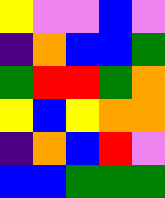[["yellow", "violet", "violet", "blue", "violet"], ["indigo", "orange", "blue", "blue", "green"], ["green", "red", "red", "green", "orange"], ["yellow", "blue", "yellow", "orange", "orange"], ["indigo", "orange", "blue", "red", "violet"], ["blue", "blue", "green", "green", "green"]]